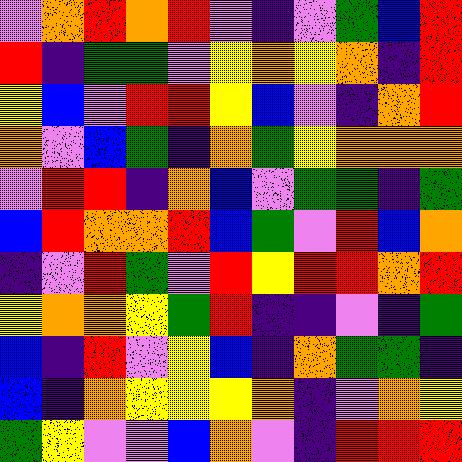[["violet", "orange", "red", "orange", "red", "violet", "indigo", "violet", "green", "blue", "red"], ["red", "indigo", "green", "green", "violet", "yellow", "orange", "yellow", "orange", "indigo", "red"], ["yellow", "blue", "violet", "red", "red", "yellow", "blue", "violet", "indigo", "orange", "red"], ["orange", "violet", "blue", "green", "indigo", "orange", "green", "yellow", "orange", "orange", "orange"], ["violet", "red", "red", "indigo", "orange", "blue", "violet", "green", "green", "indigo", "green"], ["blue", "red", "orange", "orange", "red", "blue", "green", "violet", "red", "blue", "orange"], ["indigo", "violet", "red", "green", "violet", "red", "yellow", "red", "red", "orange", "red"], ["yellow", "orange", "orange", "yellow", "green", "red", "indigo", "indigo", "violet", "indigo", "green"], ["blue", "indigo", "red", "violet", "yellow", "blue", "indigo", "orange", "green", "green", "indigo"], ["blue", "indigo", "orange", "yellow", "yellow", "yellow", "orange", "indigo", "violet", "orange", "yellow"], ["green", "yellow", "violet", "violet", "blue", "orange", "violet", "indigo", "red", "red", "red"]]